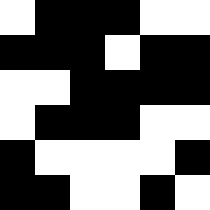[["white", "black", "black", "black", "white", "white"], ["black", "black", "black", "white", "black", "black"], ["white", "white", "black", "black", "black", "black"], ["white", "black", "black", "black", "white", "white"], ["black", "white", "white", "white", "white", "black"], ["black", "black", "white", "white", "black", "white"]]